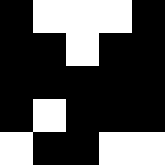[["black", "white", "white", "white", "black"], ["black", "black", "white", "black", "black"], ["black", "black", "black", "black", "black"], ["black", "white", "black", "black", "black"], ["white", "black", "black", "white", "white"]]